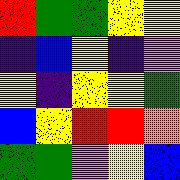[["red", "green", "green", "yellow", "yellow"], ["indigo", "blue", "yellow", "indigo", "violet"], ["yellow", "indigo", "yellow", "yellow", "green"], ["blue", "yellow", "red", "red", "orange"], ["green", "green", "violet", "yellow", "blue"]]